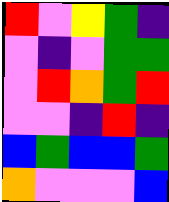[["red", "violet", "yellow", "green", "indigo"], ["violet", "indigo", "violet", "green", "green"], ["violet", "red", "orange", "green", "red"], ["violet", "violet", "indigo", "red", "indigo"], ["blue", "green", "blue", "blue", "green"], ["orange", "violet", "violet", "violet", "blue"]]